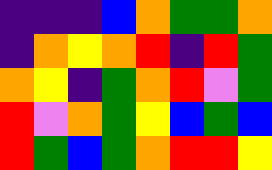[["indigo", "indigo", "indigo", "blue", "orange", "green", "green", "orange"], ["indigo", "orange", "yellow", "orange", "red", "indigo", "red", "green"], ["orange", "yellow", "indigo", "green", "orange", "red", "violet", "green"], ["red", "violet", "orange", "green", "yellow", "blue", "green", "blue"], ["red", "green", "blue", "green", "orange", "red", "red", "yellow"]]